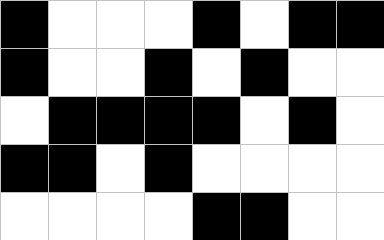[["black", "white", "white", "white", "black", "white", "black", "black"], ["black", "white", "white", "black", "white", "black", "white", "white"], ["white", "black", "black", "black", "black", "white", "black", "white"], ["black", "black", "white", "black", "white", "white", "white", "white"], ["white", "white", "white", "white", "black", "black", "white", "white"]]